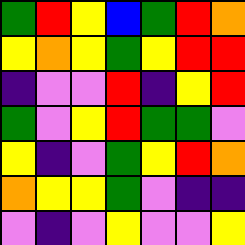[["green", "red", "yellow", "blue", "green", "red", "orange"], ["yellow", "orange", "yellow", "green", "yellow", "red", "red"], ["indigo", "violet", "violet", "red", "indigo", "yellow", "red"], ["green", "violet", "yellow", "red", "green", "green", "violet"], ["yellow", "indigo", "violet", "green", "yellow", "red", "orange"], ["orange", "yellow", "yellow", "green", "violet", "indigo", "indigo"], ["violet", "indigo", "violet", "yellow", "violet", "violet", "yellow"]]